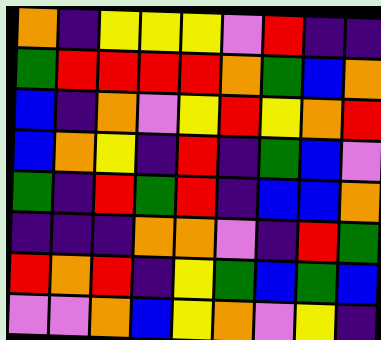[["orange", "indigo", "yellow", "yellow", "yellow", "violet", "red", "indigo", "indigo"], ["green", "red", "red", "red", "red", "orange", "green", "blue", "orange"], ["blue", "indigo", "orange", "violet", "yellow", "red", "yellow", "orange", "red"], ["blue", "orange", "yellow", "indigo", "red", "indigo", "green", "blue", "violet"], ["green", "indigo", "red", "green", "red", "indigo", "blue", "blue", "orange"], ["indigo", "indigo", "indigo", "orange", "orange", "violet", "indigo", "red", "green"], ["red", "orange", "red", "indigo", "yellow", "green", "blue", "green", "blue"], ["violet", "violet", "orange", "blue", "yellow", "orange", "violet", "yellow", "indigo"]]